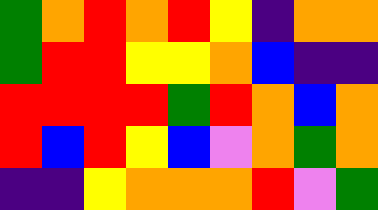[["green", "orange", "red", "orange", "red", "yellow", "indigo", "orange", "orange"], ["green", "red", "red", "yellow", "yellow", "orange", "blue", "indigo", "indigo"], ["red", "red", "red", "red", "green", "red", "orange", "blue", "orange"], ["red", "blue", "red", "yellow", "blue", "violet", "orange", "green", "orange"], ["indigo", "indigo", "yellow", "orange", "orange", "orange", "red", "violet", "green"]]